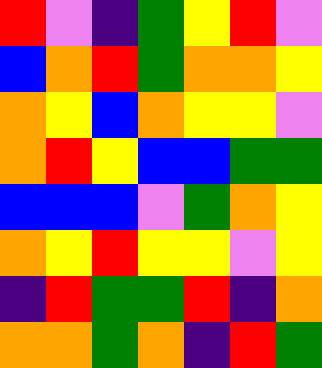[["red", "violet", "indigo", "green", "yellow", "red", "violet"], ["blue", "orange", "red", "green", "orange", "orange", "yellow"], ["orange", "yellow", "blue", "orange", "yellow", "yellow", "violet"], ["orange", "red", "yellow", "blue", "blue", "green", "green"], ["blue", "blue", "blue", "violet", "green", "orange", "yellow"], ["orange", "yellow", "red", "yellow", "yellow", "violet", "yellow"], ["indigo", "red", "green", "green", "red", "indigo", "orange"], ["orange", "orange", "green", "orange", "indigo", "red", "green"]]